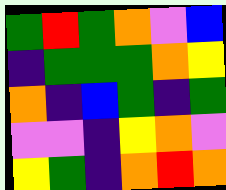[["green", "red", "green", "orange", "violet", "blue"], ["indigo", "green", "green", "green", "orange", "yellow"], ["orange", "indigo", "blue", "green", "indigo", "green"], ["violet", "violet", "indigo", "yellow", "orange", "violet"], ["yellow", "green", "indigo", "orange", "red", "orange"]]